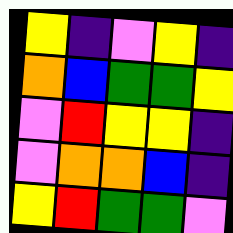[["yellow", "indigo", "violet", "yellow", "indigo"], ["orange", "blue", "green", "green", "yellow"], ["violet", "red", "yellow", "yellow", "indigo"], ["violet", "orange", "orange", "blue", "indigo"], ["yellow", "red", "green", "green", "violet"]]